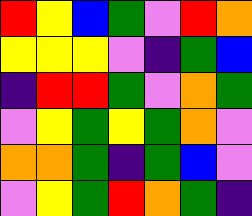[["red", "yellow", "blue", "green", "violet", "red", "orange"], ["yellow", "yellow", "yellow", "violet", "indigo", "green", "blue"], ["indigo", "red", "red", "green", "violet", "orange", "green"], ["violet", "yellow", "green", "yellow", "green", "orange", "violet"], ["orange", "orange", "green", "indigo", "green", "blue", "violet"], ["violet", "yellow", "green", "red", "orange", "green", "indigo"]]